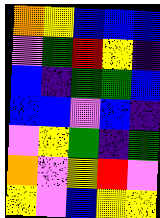[["orange", "yellow", "blue", "blue", "blue"], ["violet", "green", "red", "yellow", "indigo"], ["blue", "indigo", "green", "green", "blue"], ["blue", "blue", "violet", "blue", "indigo"], ["violet", "yellow", "green", "indigo", "green"], ["orange", "violet", "yellow", "red", "violet"], ["yellow", "violet", "blue", "yellow", "yellow"]]